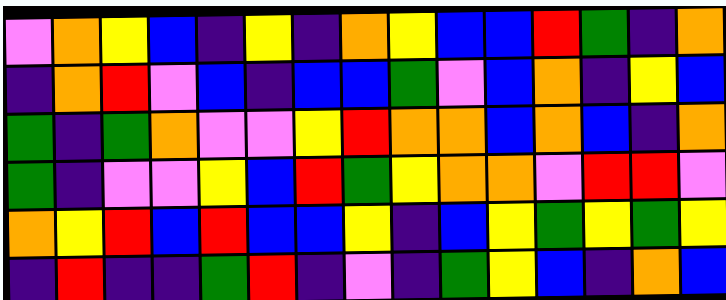[["violet", "orange", "yellow", "blue", "indigo", "yellow", "indigo", "orange", "yellow", "blue", "blue", "red", "green", "indigo", "orange"], ["indigo", "orange", "red", "violet", "blue", "indigo", "blue", "blue", "green", "violet", "blue", "orange", "indigo", "yellow", "blue"], ["green", "indigo", "green", "orange", "violet", "violet", "yellow", "red", "orange", "orange", "blue", "orange", "blue", "indigo", "orange"], ["green", "indigo", "violet", "violet", "yellow", "blue", "red", "green", "yellow", "orange", "orange", "violet", "red", "red", "violet"], ["orange", "yellow", "red", "blue", "red", "blue", "blue", "yellow", "indigo", "blue", "yellow", "green", "yellow", "green", "yellow"], ["indigo", "red", "indigo", "indigo", "green", "red", "indigo", "violet", "indigo", "green", "yellow", "blue", "indigo", "orange", "blue"]]